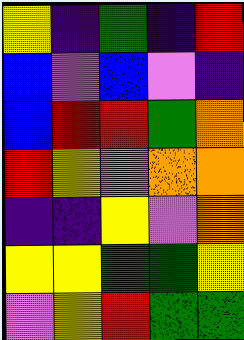[["yellow", "indigo", "green", "indigo", "red"], ["blue", "violet", "blue", "violet", "indigo"], ["blue", "red", "red", "green", "orange"], ["red", "yellow", "violet", "orange", "orange"], ["indigo", "indigo", "yellow", "violet", "orange"], ["yellow", "yellow", "green", "green", "yellow"], ["violet", "yellow", "red", "green", "green"]]